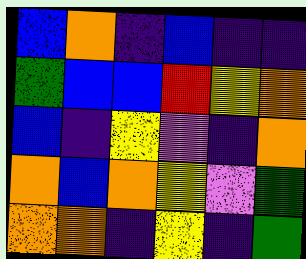[["blue", "orange", "indigo", "blue", "indigo", "indigo"], ["green", "blue", "blue", "red", "yellow", "orange"], ["blue", "indigo", "yellow", "violet", "indigo", "orange"], ["orange", "blue", "orange", "yellow", "violet", "green"], ["orange", "orange", "indigo", "yellow", "indigo", "green"]]